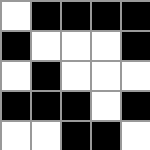[["white", "black", "black", "black", "black"], ["black", "white", "white", "white", "black"], ["white", "black", "white", "white", "white"], ["black", "black", "black", "white", "black"], ["white", "white", "black", "black", "white"]]